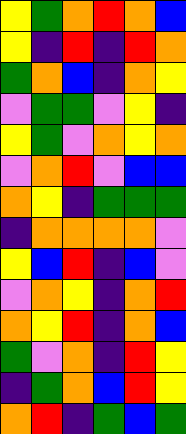[["yellow", "green", "orange", "red", "orange", "blue"], ["yellow", "indigo", "red", "indigo", "red", "orange"], ["green", "orange", "blue", "indigo", "orange", "yellow"], ["violet", "green", "green", "violet", "yellow", "indigo"], ["yellow", "green", "violet", "orange", "yellow", "orange"], ["violet", "orange", "red", "violet", "blue", "blue"], ["orange", "yellow", "indigo", "green", "green", "green"], ["indigo", "orange", "orange", "orange", "orange", "violet"], ["yellow", "blue", "red", "indigo", "blue", "violet"], ["violet", "orange", "yellow", "indigo", "orange", "red"], ["orange", "yellow", "red", "indigo", "orange", "blue"], ["green", "violet", "orange", "indigo", "red", "yellow"], ["indigo", "green", "orange", "blue", "red", "yellow"], ["orange", "red", "indigo", "green", "blue", "green"]]